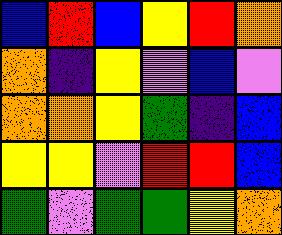[["blue", "red", "blue", "yellow", "red", "orange"], ["orange", "indigo", "yellow", "violet", "blue", "violet"], ["orange", "orange", "yellow", "green", "indigo", "blue"], ["yellow", "yellow", "violet", "red", "red", "blue"], ["green", "violet", "green", "green", "yellow", "orange"]]